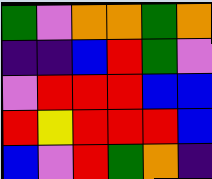[["green", "violet", "orange", "orange", "green", "orange"], ["indigo", "indigo", "blue", "red", "green", "violet"], ["violet", "red", "red", "red", "blue", "blue"], ["red", "yellow", "red", "red", "red", "blue"], ["blue", "violet", "red", "green", "orange", "indigo"]]